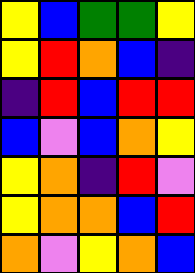[["yellow", "blue", "green", "green", "yellow"], ["yellow", "red", "orange", "blue", "indigo"], ["indigo", "red", "blue", "red", "red"], ["blue", "violet", "blue", "orange", "yellow"], ["yellow", "orange", "indigo", "red", "violet"], ["yellow", "orange", "orange", "blue", "red"], ["orange", "violet", "yellow", "orange", "blue"]]